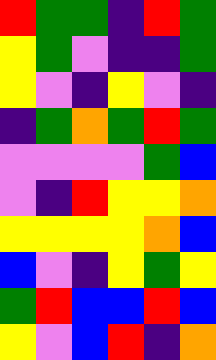[["red", "green", "green", "indigo", "red", "green"], ["yellow", "green", "violet", "indigo", "indigo", "green"], ["yellow", "violet", "indigo", "yellow", "violet", "indigo"], ["indigo", "green", "orange", "green", "red", "green"], ["violet", "violet", "violet", "violet", "green", "blue"], ["violet", "indigo", "red", "yellow", "yellow", "orange"], ["yellow", "yellow", "yellow", "yellow", "orange", "blue"], ["blue", "violet", "indigo", "yellow", "green", "yellow"], ["green", "red", "blue", "blue", "red", "blue"], ["yellow", "violet", "blue", "red", "indigo", "orange"]]